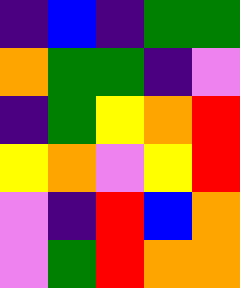[["indigo", "blue", "indigo", "green", "green"], ["orange", "green", "green", "indigo", "violet"], ["indigo", "green", "yellow", "orange", "red"], ["yellow", "orange", "violet", "yellow", "red"], ["violet", "indigo", "red", "blue", "orange"], ["violet", "green", "red", "orange", "orange"]]